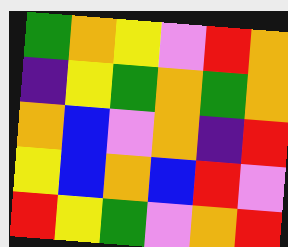[["green", "orange", "yellow", "violet", "red", "orange"], ["indigo", "yellow", "green", "orange", "green", "orange"], ["orange", "blue", "violet", "orange", "indigo", "red"], ["yellow", "blue", "orange", "blue", "red", "violet"], ["red", "yellow", "green", "violet", "orange", "red"]]